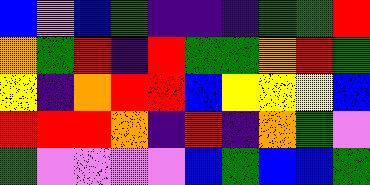[["blue", "violet", "blue", "green", "indigo", "indigo", "indigo", "green", "green", "red"], ["orange", "green", "red", "indigo", "red", "green", "green", "orange", "red", "green"], ["yellow", "indigo", "orange", "red", "red", "blue", "yellow", "yellow", "yellow", "blue"], ["red", "red", "red", "orange", "indigo", "red", "indigo", "orange", "green", "violet"], ["green", "violet", "violet", "violet", "violet", "blue", "green", "blue", "blue", "green"]]